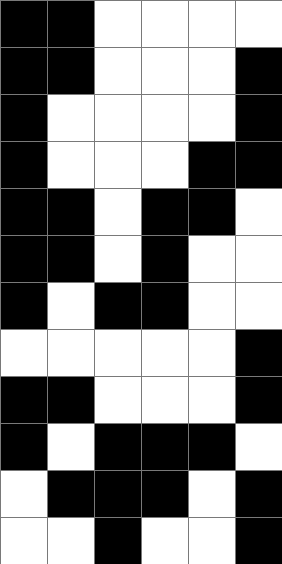[["black", "black", "white", "white", "white", "white"], ["black", "black", "white", "white", "white", "black"], ["black", "white", "white", "white", "white", "black"], ["black", "white", "white", "white", "black", "black"], ["black", "black", "white", "black", "black", "white"], ["black", "black", "white", "black", "white", "white"], ["black", "white", "black", "black", "white", "white"], ["white", "white", "white", "white", "white", "black"], ["black", "black", "white", "white", "white", "black"], ["black", "white", "black", "black", "black", "white"], ["white", "black", "black", "black", "white", "black"], ["white", "white", "black", "white", "white", "black"]]